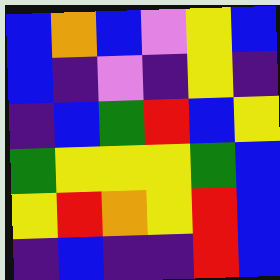[["blue", "orange", "blue", "violet", "yellow", "blue"], ["blue", "indigo", "violet", "indigo", "yellow", "indigo"], ["indigo", "blue", "green", "red", "blue", "yellow"], ["green", "yellow", "yellow", "yellow", "green", "blue"], ["yellow", "red", "orange", "yellow", "red", "blue"], ["indigo", "blue", "indigo", "indigo", "red", "blue"]]